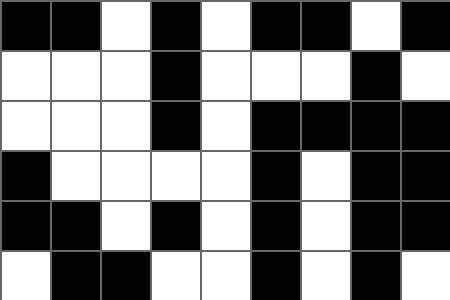[["black", "black", "white", "black", "white", "black", "black", "white", "black"], ["white", "white", "white", "black", "white", "white", "white", "black", "white"], ["white", "white", "white", "black", "white", "black", "black", "black", "black"], ["black", "white", "white", "white", "white", "black", "white", "black", "black"], ["black", "black", "white", "black", "white", "black", "white", "black", "black"], ["white", "black", "black", "white", "white", "black", "white", "black", "white"]]